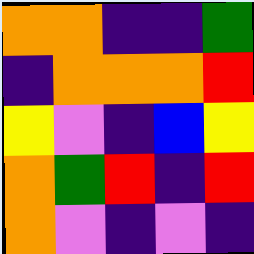[["orange", "orange", "indigo", "indigo", "green"], ["indigo", "orange", "orange", "orange", "red"], ["yellow", "violet", "indigo", "blue", "yellow"], ["orange", "green", "red", "indigo", "red"], ["orange", "violet", "indigo", "violet", "indigo"]]